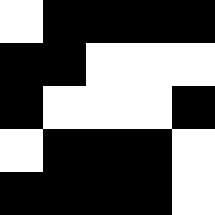[["white", "black", "black", "black", "black"], ["black", "black", "white", "white", "white"], ["black", "white", "white", "white", "black"], ["white", "black", "black", "black", "white"], ["black", "black", "black", "black", "white"]]